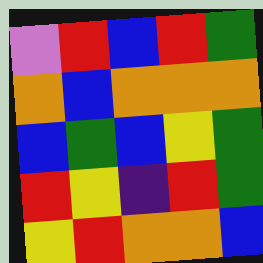[["violet", "red", "blue", "red", "green"], ["orange", "blue", "orange", "orange", "orange"], ["blue", "green", "blue", "yellow", "green"], ["red", "yellow", "indigo", "red", "green"], ["yellow", "red", "orange", "orange", "blue"]]